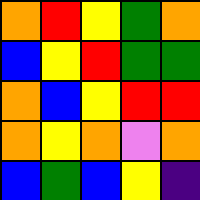[["orange", "red", "yellow", "green", "orange"], ["blue", "yellow", "red", "green", "green"], ["orange", "blue", "yellow", "red", "red"], ["orange", "yellow", "orange", "violet", "orange"], ["blue", "green", "blue", "yellow", "indigo"]]